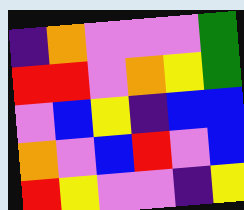[["indigo", "orange", "violet", "violet", "violet", "green"], ["red", "red", "violet", "orange", "yellow", "green"], ["violet", "blue", "yellow", "indigo", "blue", "blue"], ["orange", "violet", "blue", "red", "violet", "blue"], ["red", "yellow", "violet", "violet", "indigo", "yellow"]]